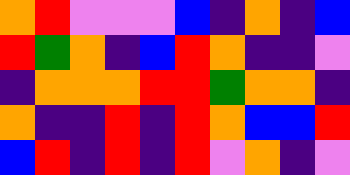[["orange", "red", "violet", "violet", "violet", "blue", "indigo", "orange", "indigo", "blue"], ["red", "green", "orange", "indigo", "blue", "red", "orange", "indigo", "indigo", "violet"], ["indigo", "orange", "orange", "orange", "red", "red", "green", "orange", "orange", "indigo"], ["orange", "indigo", "indigo", "red", "indigo", "red", "orange", "blue", "blue", "red"], ["blue", "red", "indigo", "red", "indigo", "red", "violet", "orange", "indigo", "violet"]]